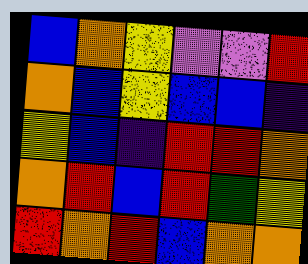[["blue", "orange", "yellow", "violet", "violet", "red"], ["orange", "blue", "yellow", "blue", "blue", "indigo"], ["yellow", "blue", "indigo", "red", "red", "orange"], ["orange", "red", "blue", "red", "green", "yellow"], ["red", "orange", "red", "blue", "orange", "orange"]]